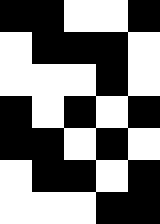[["black", "black", "white", "white", "black"], ["white", "black", "black", "black", "white"], ["white", "white", "white", "black", "white"], ["black", "white", "black", "white", "black"], ["black", "black", "white", "black", "white"], ["white", "black", "black", "white", "black"], ["white", "white", "white", "black", "black"]]